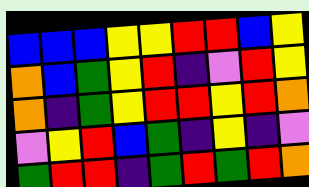[["blue", "blue", "blue", "yellow", "yellow", "red", "red", "blue", "yellow"], ["orange", "blue", "green", "yellow", "red", "indigo", "violet", "red", "yellow"], ["orange", "indigo", "green", "yellow", "red", "red", "yellow", "red", "orange"], ["violet", "yellow", "red", "blue", "green", "indigo", "yellow", "indigo", "violet"], ["green", "red", "red", "indigo", "green", "red", "green", "red", "orange"]]